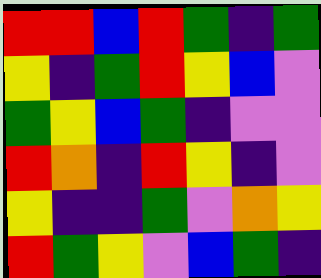[["red", "red", "blue", "red", "green", "indigo", "green"], ["yellow", "indigo", "green", "red", "yellow", "blue", "violet"], ["green", "yellow", "blue", "green", "indigo", "violet", "violet"], ["red", "orange", "indigo", "red", "yellow", "indigo", "violet"], ["yellow", "indigo", "indigo", "green", "violet", "orange", "yellow"], ["red", "green", "yellow", "violet", "blue", "green", "indigo"]]